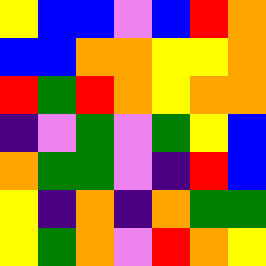[["yellow", "blue", "blue", "violet", "blue", "red", "orange"], ["blue", "blue", "orange", "orange", "yellow", "yellow", "orange"], ["red", "green", "red", "orange", "yellow", "orange", "orange"], ["indigo", "violet", "green", "violet", "green", "yellow", "blue"], ["orange", "green", "green", "violet", "indigo", "red", "blue"], ["yellow", "indigo", "orange", "indigo", "orange", "green", "green"], ["yellow", "green", "orange", "violet", "red", "orange", "yellow"]]